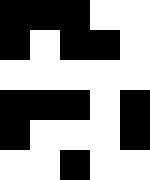[["black", "black", "black", "white", "white"], ["black", "white", "black", "black", "white"], ["white", "white", "white", "white", "white"], ["black", "black", "black", "white", "black"], ["black", "white", "white", "white", "black"], ["white", "white", "black", "white", "white"]]